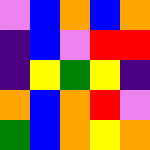[["violet", "blue", "orange", "blue", "orange"], ["indigo", "blue", "violet", "red", "red"], ["indigo", "yellow", "green", "yellow", "indigo"], ["orange", "blue", "orange", "red", "violet"], ["green", "blue", "orange", "yellow", "orange"]]